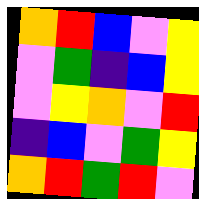[["orange", "red", "blue", "violet", "yellow"], ["violet", "green", "indigo", "blue", "yellow"], ["violet", "yellow", "orange", "violet", "red"], ["indigo", "blue", "violet", "green", "yellow"], ["orange", "red", "green", "red", "violet"]]